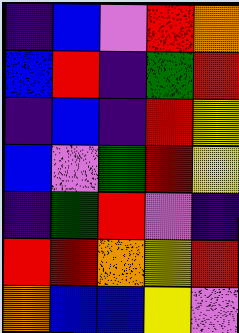[["indigo", "blue", "violet", "red", "orange"], ["blue", "red", "indigo", "green", "red"], ["indigo", "blue", "indigo", "red", "yellow"], ["blue", "violet", "green", "red", "yellow"], ["indigo", "green", "red", "violet", "indigo"], ["red", "red", "orange", "yellow", "red"], ["orange", "blue", "blue", "yellow", "violet"]]